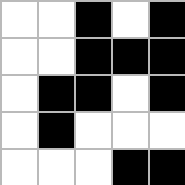[["white", "white", "black", "white", "black"], ["white", "white", "black", "black", "black"], ["white", "black", "black", "white", "black"], ["white", "black", "white", "white", "white"], ["white", "white", "white", "black", "black"]]